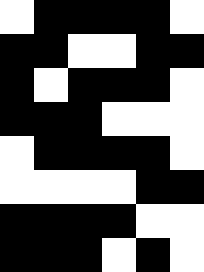[["white", "black", "black", "black", "black", "white"], ["black", "black", "white", "white", "black", "black"], ["black", "white", "black", "black", "black", "white"], ["black", "black", "black", "white", "white", "white"], ["white", "black", "black", "black", "black", "white"], ["white", "white", "white", "white", "black", "black"], ["black", "black", "black", "black", "white", "white"], ["black", "black", "black", "white", "black", "white"]]